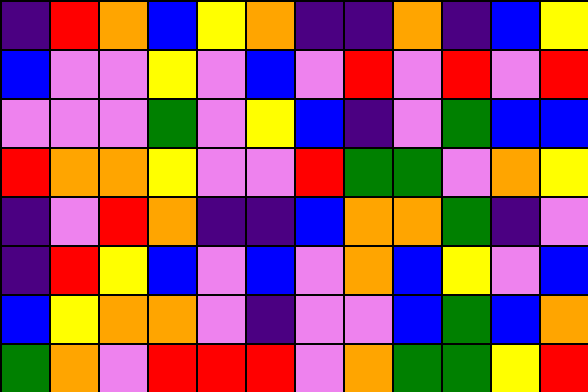[["indigo", "red", "orange", "blue", "yellow", "orange", "indigo", "indigo", "orange", "indigo", "blue", "yellow"], ["blue", "violet", "violet", "yellow", "violet", "blue", "violet", "red", "violet", "red", "violet", "red"], ["violet", "violet", "violet", "green", "violet", "yellow", "blue", "indigo", "violet", "green", "blue", "blue"], ["red", "orange", "orange", "yellow", "violet", "violet", "red", "green", "green", "violet", "orange", "yellow"], ["indigo", "violet", "red", "orange", "indigo", "indigo", "blue", "orange", "orange", "green", "indigo", "violet"], ["indigo", "red", "yellow", "blue", "violet", "blue", "violet", "orange", "blue", "yellow", "violet", "blue"], ["blue", "yellow", "orange", "orange", "violet", "indigo", "violet", "violet", "blue", "green", "blue", "orange"], ["green", "orange", "violet", "red", "red", "red", "violet", "orange", "green", "green", "yellow", "red"]]